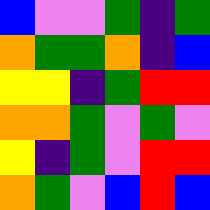[["blue", "violet", "violet", "green", "indigo", "green"], ["orange", "green", "green", "orange", "indigo", "blue"], ["yellow", "yellow", "indigo", "green", "red", "red"], ["orange", "orange", "green", "violet", "green", "violet"], ["yellow", "indigo", "green", "violet", "red", "red"], ["orange", "green", "violet", "blue", "red", "blue"]]